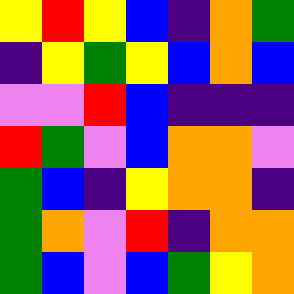[["yellow", "red", "yellow", "blue", "indigo", "orange", "green"], ["indigo", "yellow", "green", "yellow", "blue", "orange", "blue"], ["violet", "violet", "red", "blue", "indigo", "indigo", "indigo"], ["red", "green", "violet", "blue", "orange", "orange", "violet"], ["green", "blue", "indigo", "yellow", "orange", "orange", "indigo"], ["green", "orange", "violet", "red", "indigo", "orange", "orange"], ["green", "blue", "violet", "blue", "green", "yellow", "orange"]]